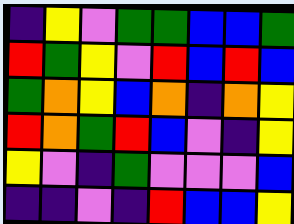[["indigo", "yellow", "violet", "green", "green", "blue", "blue", "green"], ["red", "green", "yellow", "violet", "red", "blue", "red", "blue"], ["green", "orange", "yellow", "blue", "orange", "indigo", "orange", "yellow"], ["red", "orange", "green", "red", "blue", "violet", "indigo", "yellow"], ["yellow", "violet", "indigo", "green", "violet", "violet", "violet", "blue"], ["indigo", "indigo", "violet", "indigo", "red", "blue", "blue", "yellow"]]